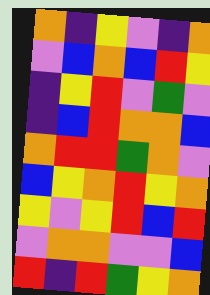[["orange", "indigo", "yellow", "violet", "indigo", "orange"], ["violet", "blue", "orange", "blue", "red", "yellow"], ["indigo", "yellow", "red", "violet", "green", "violet"], ["indigo", "blue", "red", "orange", "orange", "blue"], ["orange", "red", "red", "green", "orange", "violet"], ["blue", "yellow", "orange", "red", "yellow", "orange"], ["yellow", "violet", "yellow", "red", "blue", "red"], ["violet", "orange", "orange", "violet", "violet", "blue"], ["red", "indigo", "red", "green", "yellow", "orange"]]